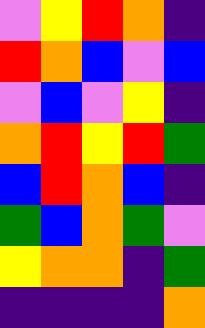[["violet", "yellow", "red", "orange", "indigo"], ["red", "orange", "blue", "violet", "blue"], ["violet", "blue", "violet", "yellow", "indigo"], ["orange", "red", "yellow", "red", "green"], ["blue", "red", "orange", "blue", "indigo"], ["green", "blue", "orange", "green", "violet"], ["yellow", "orange", "orange", "indigo", "green"], ["indigo", "indigo", "indigo", "indigo", "orange"]]